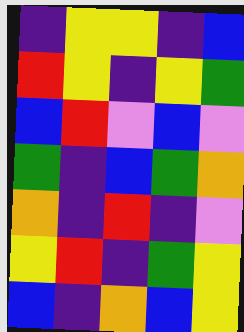[["indigo", "yellow", "yellow", "indigo", "blue"], ["red", "yellow", "indigo", "yellow", "green"], ["blue", "red", "violet", "blue", "violet"], ["green", "indigo", "blue", "green", "orange"], ["orange", "indigo", "red", "indigo", "violet"], ["yellow", "red", "indigo", "green", "yellow"], ["blue", "indigo", "orange", "blue", "yellow"]]